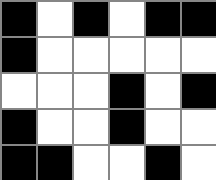[["black", "white", "black", "white", "black", "black"], ["black", "white", "white", "white", "white", "white"], ["white", "white", "white", "black", "white", "black"], ["black", "white", "white", "black", "white", "white"], ["black", "black", "white", "white", "black", "white"]]